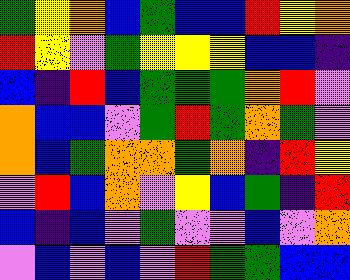[["green", "yellow", "orange", "blue", "green", "blue", "blue", "red", "yellow", "orange"], ["red", "yellow", "violet", "green", "yellow", "yellow", "yellow", "blue", "blue", "indigo"], ["blue", "indigo", "red", "blue", "green", "green", "green", "orange", "red", "violet"], ["orange", "blue", "blue", "violet", "green", "red", "green", "orange", "green", "violet"], ["orange", "blue", "green", "orange", "orange", "green", "orange", "indigo", "red", "yellow"], ["violet", "red", "blue", "orange", "violet", "yellow", "blue", "green", "indigo", "red"], ["blue", "indigo", "blue", "violet", "green", "violet", "violet", "blue", "violet", "orange"], ["violet", "blue", "violet", "blue", "violet", "red", "green", "green", "blue", "blue"]]